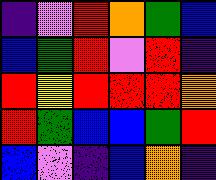[["indigo", "violet", "red", "orange", "green", "blue"], ["blue", "green", "red", "violet", "red", "indigo"], ["red", "yellow", "red", "red", "red", "orange"], ["red", "green", "blue", "blue", "green", "red"], ["blue", "violet", "indigo", "blue", "orange", "indigo"]]